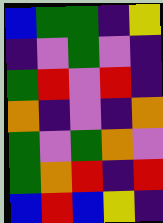[["blue", "green", "green", "indigo", "yellow"], ["indigo", "violet", "green", "violet", "indigo"], ["green", "red", "violet", "red", "indigo"], ["orange", "indigo", "violet", "indigo", "orange"], ["green", "violet", "green", "orange", "violet"], ["green", "orange", "red", "indigo", "red"], ["blue", "red", "blue", "yellow", "indigo"]]